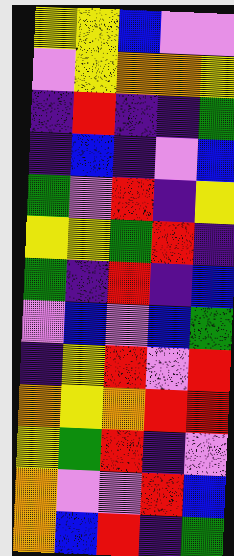[["yellow", "yellow", "blue", "violet", "violet"], ["violet", "yellow", "orange", "orange", "yellow"], ["indigo", "red", "indigo", "indigo", "green"], ["indigo", "blue", "indigo", "violet", "blue"], ["green", "violet", "red", "indigo", "yellow"], ["yellow", "yellow", "green", "red", "indigo"], ["green", "indigo", "red", "indigo", "blue"], ["violet", "blue", "violet", "blue", "green"], ["indigo", "yellow", "red", "violet", "red"], ["orange", "yellow", "orange", "red", "red"], ["yellow", "green", "red", "indigo", "violet"], ["orange", "violet", "violet", "red", "blue"], ["orange", "blue", "red", "indigo", "green"]]